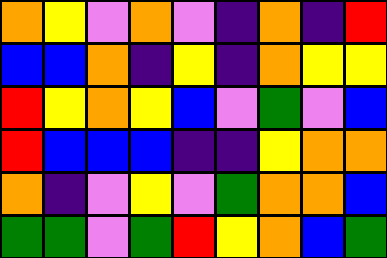[["orange", "yellow", "violet", "orange", "violet", "indigo", "orange", "indigo", "red"], ["blue", "blue", "orange", "indigo", "yellow", "indigo", "orange", "yellow", "yellow"], ["red", "yellow", "orange", "yellow", "blue", "violet", "green", "violet", "blue"], ["red", "blue", "blue", "blue", "indigo", "indigo", "yellow", "orange", "orange"], ["orange", "indigo", "violet", "yellow", "violet", "green", "orange", "orange", "blue"], ["green", "green", "violet", "green", "red", "yellow", "orange", "blue", "green"]]